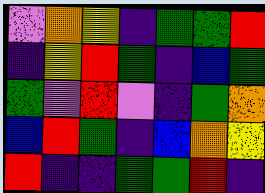[["violet", "orange", "yellow", "indigo", "green", "green", "red"], ["indigo", "yellow", "red", "green", "indigo", "blue", "green"], ["green", "violet", "red", "violet", "indigo", "green", "orange"], ["blue", "red", "green", "indigo", "blue", "orange", "yellow"], ["red", "indigo", "indigo", "green", "green", "red", "indigo"]]